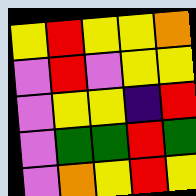[["yellow", "red", "yellow", "yellow", "orange"], ["violet", "red", "violet", "yellow", "yellow"], ["violet", "yellow", "yellow", "indigo", "red"], ["violet", "green", "green", "red", "green"], ["violet", "orange", "yellow", "red", "yellow"]]